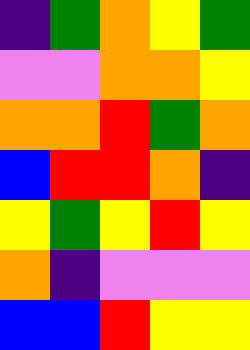[["indigo", "green", "orange", "yellow", "green"], ["violet", "violet", "orange", "orange", "yellow"], ["orange", "orange", "red", "green", "orange"], ["blue", "red", "red", "orange", "indigo"], ["yellow", "green", "yellow", "red", "yellow"], ["orange", "indigo", "violet", "violet", "violet"], ["blue", "blue", "red", "yellow", "yellow"]]